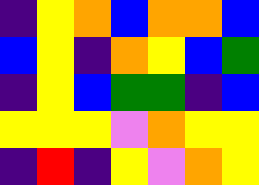[["indigo", "yellow", "orange", "blue", "orange", "orange", "blue"], ["blue", "yellow", "indigo", "orange", "yellow", "blue", "green"], ["indigo", "yellow", "blue", "green", "green", "indigo", "blue"], ["yellow", "yellow", "yellow", "violet", "orange", "yellow", "yellow"], ["indigo", "red", "indigo", "yellow", "violet", "orange", "yellow"]]